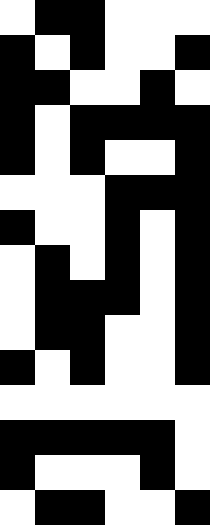[["white", "black", "black", "white", "white", "white"], ["black", "white", "black", "white", "white", "black"], ["black", "black", "white", "white", "black", "white"], ["black", "white", "black", "black", "black", "black"], ["black", "white", "black", "white", "white", "black"], ["white", "white", "white", "black", "black", "black"], ["black", "white", "white", "black", "white", "black"], ["white", "black", "white", "black", "white", "black"], ["white", "black", "black", "black", "white", "black"], ["white", "black", "black", "white", "white", "black"], ["black", "white", "black", "white", "white", "black"], ["white", "white", "white", "white", "white", "white"], ["black", "black", "black", "black", "black", "white"], ["black", "white", "white", "white", "black", "white"], ["white", "black", "black", "white", "white", "black"]]